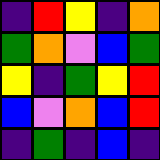[["indigo", "red", "yellow", "indigo", "orange"], ["green", "orange", "violet", "blue", "green"], ["yellow", "indigo", "green", "yellow", "red"], ["blue", "violet", "orange", "blue", "red"], ["indigo", "green", "indigo", "blue", "indigo"]]